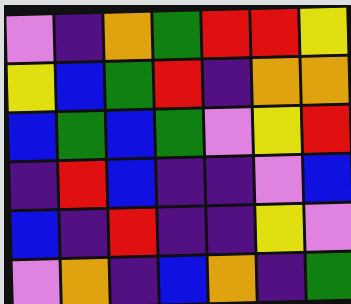[["violet", "indigo", "orange", "green", "red", "red", "yellow"], ["yellow", "blue", "green", "red", "indigo", "orange", "orange"], ["blue", "green", "blue", "green", "violet", "yellow", "red"], ["indigo", "red", "blue", "indigo", "indigo", "violet", "blue"], ["blue", "indigo", "red", "indigo", "indigo", "yellow", "violet"], ["violet", "orange", "indigo", "blue", "orange", "indigo", "green"]]